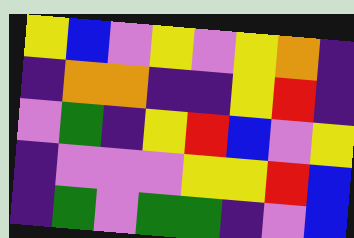[["yellow", "blue", "violet", "yellow", "violet", "yellow", "orange", "indigo"], ["indigo", "orange", "orange", "indigo", "indigo", "yellow", "red", "indigo"], ["violet", "green", "indigo", "yellow", "red", "blue", "violet", "yellow"], ["indigo", "violet", "violet", "violet", "yellow", "yellow", "red", "blue"], ["indigo", "green", "violet", "green", "green", "indigo", "violet", "blue"]]